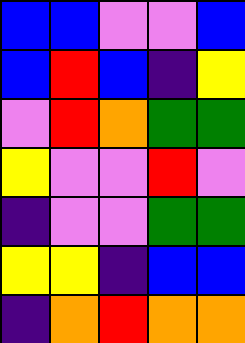[["blue", "blue", "violet", "violet", "blue"], ["blue", "red", "blue", "indigo", "yellow"], ["violet", "red", "orange", "green", "green"], ["yellow", "violet", "violet", "red", "violet"], ["indigo", "violet", "violet", "green", "green"], ["yellow", "yellow", "indigo", "blue", "blue"], ["indigo", "orange", "red", "orange", "orange"]]